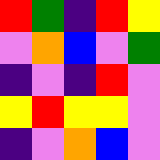[["red", "green", "indigo", "red", "yellow"], ["violet", "orange", "blue", "violet", "green"], ["indigo", "violet", "indigo", "red", "violet"], ["yellow", "red", "yellow", "yellow", "violet"], ["indigo", "violet", "orange", "blue", "violet"]]